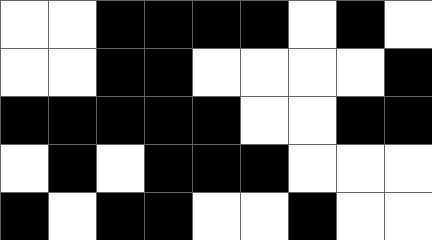[["white", "white", "black", "black", "black", "black", "white", "black", "white"], ["white", "white", "black", "black", "white", "white", "white", "white", "black"], ["black", "black", "black", "black", "black", "white", "white", "black", "black"], ["white", "black", "white", "black", "black", "black", "white", "white", "white"], ["black", "white", "black", "black", "white", "white", "black", "white", "white"]]